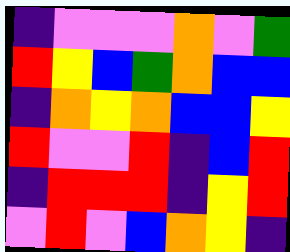[["indigo", "violet", "violet", "violet", "orange", "violet", "green"], ["red", "yellow", "blue", "green", "orange", "blue", "blue"], ["indigo", "orange", "yellow", "orange", "blue", "blue", "yellow"], ["red", "violet", "violet", "red", "indigo", "blue", "red"], ["indigo", "red", "red", "red", "indigo", "yellow", "red"], ["violet", "red", "violet", "blue", "orange", "yellow", "indigo"]]